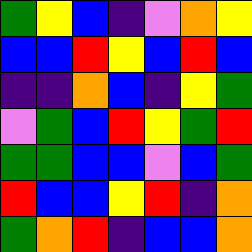[["green", "yellow", "blue", "indigo", "violet", "orange", "yellow"], ["blue", "blue", "red", "yellow", "blue", "red", "blue"], ["indigo", "indigo", "orange", "blue", "indigo", "yellow", "green"], ["violet", "green", "blue", "red", "yellow", "green", "red"], ["green", "green", "blue", "blue", "violet", "blue", "green"], ["red", "blue", "blue", "yellow", "red", "indigo", "orange"], ["green", "orange", "red", "indigo", "blue", "blue", "orange"]]